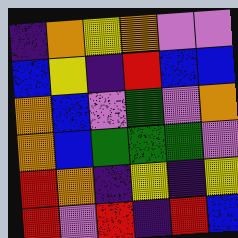[["indigo", "orange", "yellow", "orange", "violet", "violet"], ["blue", "yellow", "indigo", "red", "blue", "blue"], ["orange", "blue", "violet", "green", "violet", "orange"], ["orange", "blue", "green", "green", "green", "violet"], ["red", "orange", "indigo", "yellow", "indigo", "yellow"], ["red", "violet", "red", "indigo", "red", "blue"]]